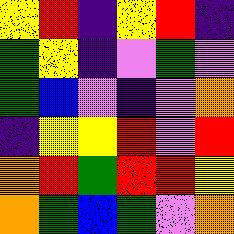[["yellow", "red", "indigo", "yellow", "red", "indigo"], ["green", "yellow", "indigo", "violet", "green", "violet"], ["green", "blue", "violet", "indigo", "violet", "orange"], ["indigo", "yellow", "yellow", "red", "violet", "red"], ["orange", "red", "green", "red", "red", "yellow"], ["orange", "green", "blue", "green", "violet", "orange"]]